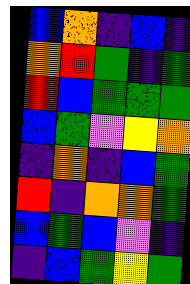[["blue", "orange", "indigo", "blue", "indigo"], ["orange", "red", "green", "indigo", "green"], ["red", "blue", "green", "green", "green"], ["blue", "green", "violet", "yellow", "orange"], ["indigo", "orange", "indigo", "blue", "green"], ["red", "indigo", "orange", "orange", "green"], ["blue", "green", "blue", "violet", "indigo"], ["indigo", "blue", "green", "yellow", "green"]]